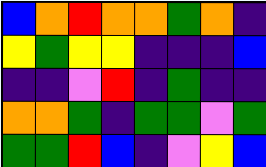[["blue", "orange", "red", "orange", "orange", "green", "orange", "indigo"], ["yellow", "green", "yellow", "yellow", "indigo", "indigo", "indigo", "blue"], ["indigo", "indigo", "violet", "red", "indigo", "green", "indigo", "indigo"], ["orange", "orange", "green", "indigo", "green", "green", "violet", "green"], ["green", "green", "red", "blue", "indigo", "violet", "yellow", "blue"]]